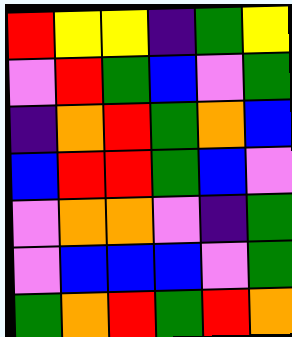[["red", "yellow", "yellow", "indigo", "green", "yellow"], ["violet", "red", "green", "blue", "violet", "green"], ["indigo", "orange", "red", "green", "orange", "blue"], ["blue", "red", "red", "green", "blue", "violet"], ["violet", "orange", "orange", "violet", "indigo", "green"], ["violet", "blue", "blue", "blue", "violet", "green"], ["green", "orange", "red", "green", "red", "orange"]]